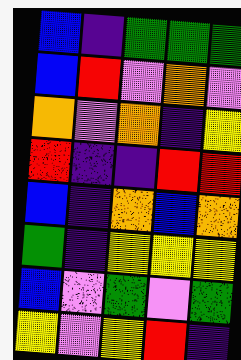[["blue", "indigo", "green", "green", "green"], ["blue", "red", "violet", "orange", "violet"], ["orange", "violet", "orange", "indigo", "yellow"], ["red", "indigo", "indigo", "red", "red"], ["blue", "indigo", "orange", "blue", "orange"], ["green", "indigo", "yellow", "yellow", "yellow"], ["blue", "violet", "green", "violet", "green"], ["yellow", "violet", "yellow", "red", "indigo"]]